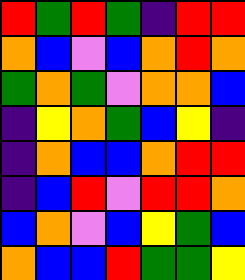[["red", "green", "red", "green", "indigo", "red", "red"], ["orange", "blue", "violet", "blue", "orange", "red", "orange"], ["green", "orange", "green", "violet", "orange", "orange", "blue"], ["indigo", "yellow", "orange", "green", "blue", "yellow", "indigo"], ["indigo", "orange", "blue", "blue", "orange", "red", "red"], ["indigo", "blue", "red", "violet", "red", "red", "orange"], ["blue", "orange", "violet", "blue", "yellow", "green", "blue"], ["orange", "blue", "blue", "red", "green", "green", "yellow"]]